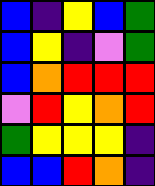[["blue", "indigo", "yellow", "blue", "green"], ["blue", "yellow", "indigo", "violet", "green"], ["blue", "orange", "red", "red", "red"], ["violet", "red", "yellow", "orange", "red"], ["green", "yellow", "yellow", "yellow", "indigo"], ["blue", "blue", "red", "orange", "indigo"]]